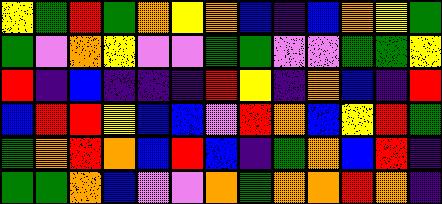[["yellow", "green", "red", "green", "orange", "yellow", "orange", "blue", "indigo", "blue", "orange", "yellow", "green"], ["green", "violet", "orange", "yellow", "violet", "violet", "green", "green", "violet", "violet", "green", "green", "yellow"], ["red", "indigo", "blue", "indigo", "indigo", "indigo", "red", "yellow", "indigo", "orange", "blue", "indigo", "red"], ["blue", "red", "red", "yellow", "blue", "blue", "violet", "red", "orange", "blue", "yellow", "red", "green"], ["green", "orange", "red", "orange", "blue", "red", "blue", "indigo", "green", "orange", "blue", "red", "indigo"], ["green", "green", "orange", "blue", "violet", "violet", "orange", "green", "orange", "orange", "red", "orange", "indigo"]]